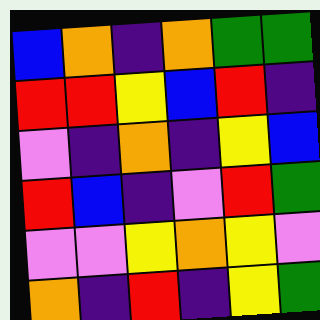[["blue", "orange", "indigo", "orange", "green", "green"], ["red", "red", "yellow", "blue", "red", "indigo"], ["violet", "indigo", "orange", "indigo", "yellow", "blue"], ["red", "blue", "indigo", "violet", "red", "green"], ["violet", "violet", "yellow", "orange", "yellow", "violet"], ["orange", "indigo", "red", "indigo", "yellow", "green"]]